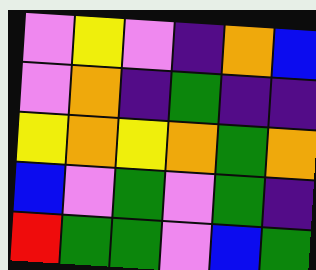[["violet", "yellow", "violet", "indigo", "orange", "blue"], ["violet", "orange", "indigo", "green", "indigo", "indigo"], ["yellow", "orange", "yellow", "orange", "green", "orange"], ["blue", "violet", "green", "violet", "green", "indigo"], ["red", "green", "green", "violet", "blue", "green"]]